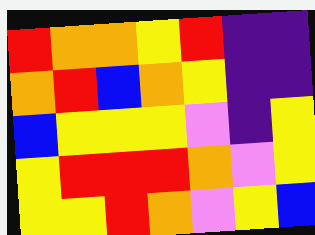[["red", "orange", "orange", "yellow", "red", "indigo", "indigo"], ["orange", "red", "blue", "orange", "yellow", "indigo", "indigo"], ["blue", "yellow", "yellow", "yellow", "violet", "indigo", "yellow"], ["yellow", "red", "red", "red", "orange", "violet", "yellow"], ["yellow", "yellow", "red", "orange", "violet", "yellow", "blue"]]